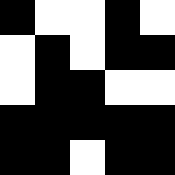[["black", "white", "white", "black", "white"], ["white", "black", "white", "black", "black"], ["white", "black", "black", "white", "white"], ["black", "black", "black", "black", "black"], ["black", "black", "white", "black", "black"]]